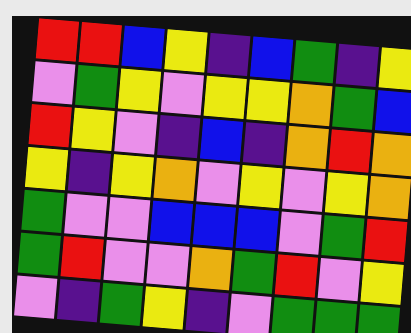[["red", "red", "blue", "yellow", "indigo", "blue", "green", "indigo", "yellow"], ["violet", "green", "yellow", "violet", "yellow", "yellow", "orange", "green", "blue"], ["red", "yellow", "violet", "indigo", "blue", "indigo", "orange", "red", "orange"], ["yellow", "indigo", "yellow", "orange", "violet", "yellow", "violet", "yellow", "orange"], ["green", "violet", "violet", "blue", "blue", "blue", "violet", "green", "red"], ["green", "red", "violet", "violet", "orange", "green", "red", "violet", "yellow"], ["violet", "indigo", "green", "yellow", "indigo", "violet", "green", "green", "green"]]